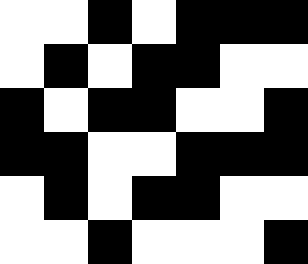[["white", "white", "black", "white", "black", "black", "black"], ["white", "black", "white", "black", "black", "white", "white"], ["black", "white", "black", "black", "white", "white", "black"], ["black", "black", "white", "white", "black", "black", "black"], ["white", "black", "white", "black", "black", "white", "white"], ["white", "white", "black", "white", "white", "white", "black"]]